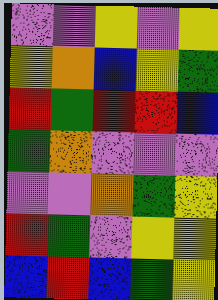[["violet", "violet", "yellow", "violet", "yellow"], ["yellow", "orange", "blue", "yellow", "green"], ["red", "green", "red", "red", "blue"], ["green", "orange", "violet", "violet", "violet"], ["violet", "violet", "orange", "green", "yellow"], ["red", "green", "violet", "yellow", "yellow"], ["blue", "red", "blue", "green", "yellow"]]